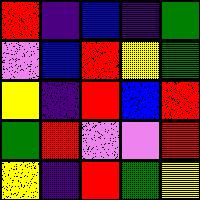[["red", "indigo", "blue", "indigo", "green"], ["violet", "blue", "red", "yellow", "green"], ["yellow", "indigo", "red", "blue", "red"], ["green", "red", "violet", "violet", "red"], ["yellow", "indigo", "red", "green", "yellow"]]